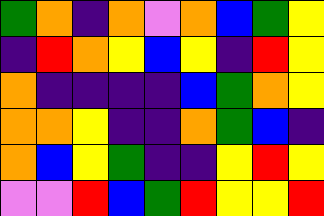[["green", "orange", "indigo", "orange", "violet", "orange", "blue", "green", "yellow"], ["indigo", "red", "orange", "yellow", "blue", "yellow", "indigo", "red", "yellow"], ["orange", "indigo", "indigo", "indigo", "indigo", "blue", "green", "orange", "yellow"], ["orange", "orange", "yellow", "indigo", "indigo", "orange", "green", "blue", "indigo"], ["orange", "blue", "yellow", "green", "indigo", "indigo", "yellow", "red", "yellow"], ["violet", "violet", "red", "blue", "green", "red", "yellow", "yellow", "red"]]